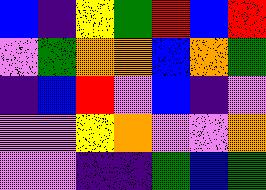[["blue", "indigo", "yellow", "green", "red", "blue", "red"], ["violet", "green", "orange", "orange", "blue", "orange", "green"], ["indigo", "blue", "red", "violet", "blue", "indigo", "violet"], ["violet", "violet", "yellow", "orange", "violet", "violet", "orange"], ["violet", "violet", "indigo", "indigo", "green", "blue", "green"]]